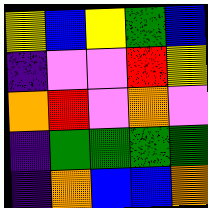[["yellow", "blue", "yellow", "green", "blue"], ["indigo", "violet", "violet", "red", "yellow"], ["orange", "red", "violet", "orange", "violet"], ["indigo", "green", "green", "green", "green"], ["indigo", "orange", "blue", "blue", "orange"]]